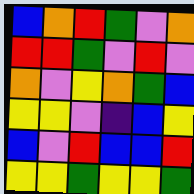[["blue", "orange", "red", "green", "violet", "orange"], ["red", "red", "green", "violet", "red", "violet"], ["orange", "violet", "yellow", "orange", "green", "blue"], ["yellow", "yellow", "violet", "indigo", "blue", "yellow"], ["blue", "violet", "red", "blue", "blue", "red"], ["yellow", "yellow", "green", "yellow", "yellow", "green"]]